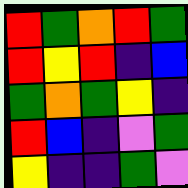[["red", "green", "orange", "red", "green"], ["red", "yellow", "red", "indigo", "blue"], ["green", "orange", "green", "yellow", "indigo"], ["red", "blue", "indigo", "violet", "green"], ["yellow", "indigo", "indigo", "green", "violet"]]